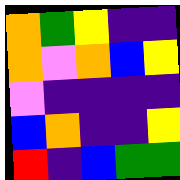[["orange", "green", "yellow", "indigo", "indigo"], ["orange", "violet", "orange", "blue", "yellow"], ["violet", "indigo", "indigo", "indigo", "indigo"], ["blue", "orange", "indigo", "indigo", "yellow"], ["red", "indigo", "blue", "green", "green"]]